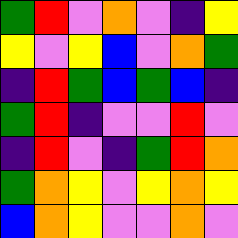[["green", "red", "violet", "orange", "violet", "indigo", "yellow"], ["yellow", "violet", "yellow", "blue", "violet", "orange", "green"], ["indigo", "red", "green", "blue", "green", "blue", "indigo"], ["green", "red", "indigo", "violet", "violet", "red", "violet"], ["indigo", "red", "violet", "indigo", "green", "red", "orange"], ["green", "orange", "yellow", "violet", "yellow", "orange", "yellow"], ["blue", "orange", "yellow", "violet", "violet", "orange", "violet"]]